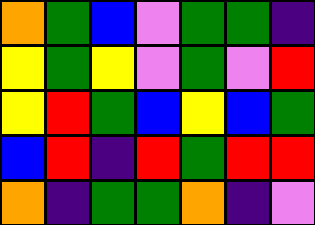[["orange", "green", "blue", "violet", "green", "green", "indigo"], ["yellow", "green", "yellow", "violet", "green", "violet", "red"], ["yellow", "red", "green", "blue", "yellow", "blue", "green"], ["blue", "red", "indigo", "red", "green", "red", "red"], ["orange", "indigo", "green", "green", "orange", "indigo", "violet"]]